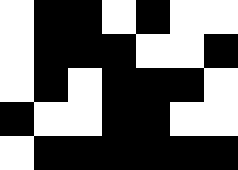[["white", "black", "black", "white", "black", "white", "white"], ["white", "black", "black", "black", "white", "white", "black"], ["white", "black", "white", "black", "black", "black", "white"], ["black", "white", "white", "black", "black", "white", "white"], ["white", "black", "black", "black", "black", "black", "black"]]